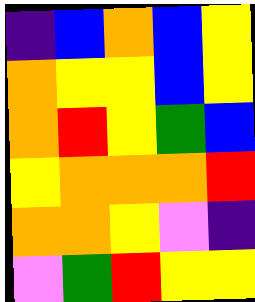[["indigo", "blue", "orange", "blue", "yellow"], ["orange", "yellow", "yellow", "blue", "yellow"], ["orange", "red", "yellow", "green", "blue"], ["yellow", "orange", "orange", "orange", "red"], ["orange", "orange", "yellow", "violet", "indigo"], ["violet", "green", "red", "yellow", "yellow"]]